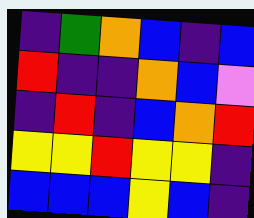[["indigo", "green", "orange", "blue", "indigo", "blue"], ["red", "indigo", "indigo", "orange", "blue", "violet"], ["indigo", "red", "indigo", "blue", "orange", "red"], ["yellow", "yellow", "red", "yellow", "yellow", "indigo"], ["blue", "blue", "blue", "yellow", "blue", "indigo"]]